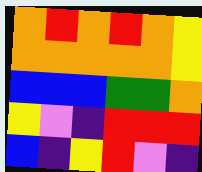[["orange", "red", "orange", "red", "orange", "yellow"], ["orange", "orange", "orange", "orange", "orange", "yellow"], ["blue", "blue", "blue", "green", "green", "orange"], ["yellow", "violet", "indigo", "red", "red", "red"], ["blue", "indigo", "yellow", "red", "violet", "indigo"]]